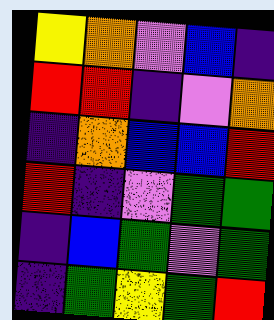[["yellow", "orange", "violet", "blue", "indigo"], ["red", "red", "indigo", "violet", "orange"], ["indigo", "orange", "blue", "blue", "red"], ["red", "indigo", "violet", "green", "green"], ["indigo", "blue", "green", "violet", "green"], ["indigo", "green", "yellow", "green", "red"]]